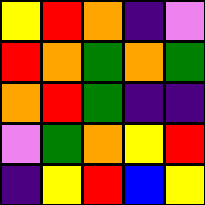[["yellow", "red", "orange", "indigo", "violet"], ["red", "orange", "green", "orange", "green"], ["orange", "red", "green", "indigo", "indigo"], ["violet", "green", "orange", "yellow", "red"], ["indigo", "yellow", "red", "blue", "yellow"]]